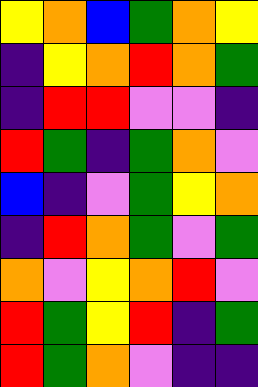[["yellow", "orange", "blue", "green", "orange", "yellow"], ["indigo", "yellow", "orange", "red", "orange", "green"], ["indigo", "red", "red", "violet", "violet", "indigo"], ["red", "green", "indigo", "green", "orange", "violet"], ["blue", "indigo", "violet", "green", "yellow", "orange"], ["indigo", "red", "orange", "green", "violet", "green"], ["orange", "violet", "yellow", "orange", "red", "violet"], ["red", "green", "yellow", "red", "indigo", "green"], ["red", "green", "orange", "violet", "indigo", "indigo"]]